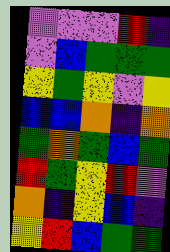[["violet", "violet", "violet", "red", "indigo"], ["violet", "blue", "green", "green", "green"], ["yellow", "green", "yellow", "violet", "yellow"], ["blue", "blue", "orange", "indigo", "orange"], ["green", "orange", "green", "blue", "green"], ["red", "green", "yellow", "red", "violet"], ["orange", "indigo", "yellow", "blue", "indigo"], ["yellow", "red", "blue", "green", "green"]]